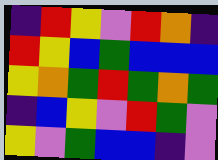[["indigo", "red", "yellow", "violet", "red", "orange", "indigo"], ["red", "yellow", "blue", "green", "blue", "blue", "blue"], ["yellow", "orange", "green", "red", "green", "orange", "green"], ["indigo", "blue", "yellow", "violet", "red", "green", "violet"], ["yellow", "violet", "green", "blue", "blue", "indigo", "violet"]]